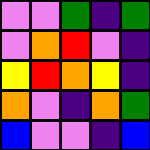[["violet", "violet", "green", "indigo", "green"], ["violet", "orange", "red", "violet", "indigo"], ["yellow", "red", "orange", "yellow", "indigo"], ["orange", "violet", "indigo", "orange", "green"], ["blue", "violet", "violet", "indigo", "blue"]]